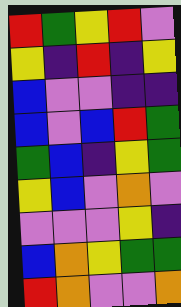[["red", "green", "yellow", "red", "violet"], ["yellow", "indigo", "red", "indigo", "yellow"], ["blue", "violet", "violet", "indigo", "indigo"], ["blue", "violet", "blue", "red", "green"], ["green", "blue", "indigo", "yellow", "green"], ["yellow", "blue", "violet", "orange", "violet"], ["violet", "violet", "violet", "yellow", "indigo"], ["blue", "orange", "yellow", "green", "green"], ["red", "orange", "violet", "violet", "orange"]]